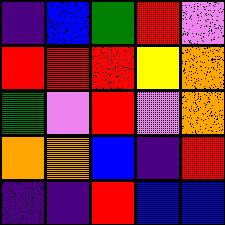[["indigo", "blue", "green", "red", "violet"], ["red", "red", "red", "yellow", "orange"], ["green", "violet", "red", "violet", "orange"], ["orange", "orange", "blue", "indigo", "red"], ["indigo", "indigo", "red", "blue", "blue"]]